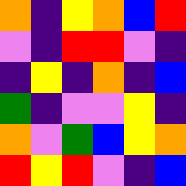[["orange", "indigo", "yellow", "orange", "blue", "red"], ["violet", "indigo", "red", "red", "violet", "indigo"], ["indigo", "yellow", "indigo", "orange", "indigo", "blue"], ["green", "indigo", "violet", "violet", "yellow", "indigo"], ["orange", "violet", "green", "blue", "yellow", "orange"], ["red", "yellow", "red", "violet", "indigo", "blue"]]